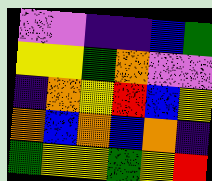[["violet", "violet", "indigo", "indigo", "blue", "green"], ["yellow", "yellow", "green", "orange", "violet", "violet"], ["indigo", "orange", "yellow", "red", "blue", "yellow"], ["orange", "blue", "orange", "blue", "orange", "indigo"], ["green", "yellow", "yellow", "green", "yellow", "red"]]